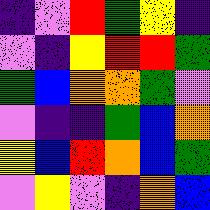[["indigo", "violet", "red", "green", "yellow", "indigo"], ["violet", "indigo", "yellow", "red", "red", "green"], ["green", "blue", "orange", "orange", "green", "violet"], ["violet", "indigo", "indigo", "green", "blue", "orange"], ["yellow", "blue", "red", "orange", "blue", "green"], ["violet", "yellow", "violet", "indigo", "orange", "blue"]]